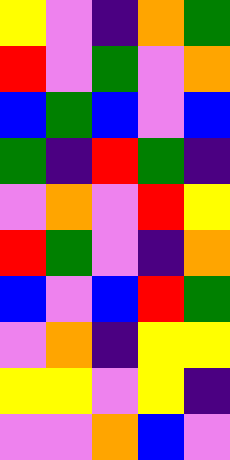[["yellow", "violet", "indigo", "orange", "green"], ["red", "violet", "green", "violet", "orange"], ["blue", "green", "blue", "violet", "blue"], ["green", "indigo", "red", "green", "indigo"], ["violet", "orange", "violet", "red", "yellow"], ["red", "green", "violet", "indigo", "orange"], ["blue", "violet", "blue", "red", "green"], ["violet", "orange", "indigo", "yellow", "yellow"], ["yellow", "yellow", "violet", "yellow", "indigo"], ["violet", "violet", "orange", "blue", "violet"]]